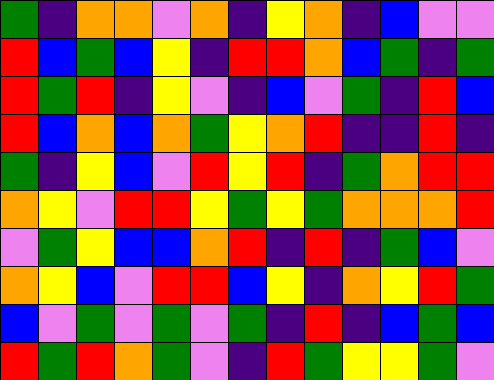[["green", "indigo", "orange", "orange", "violet", "orange", "indigo", "yellow", "orange", "indigo", "blue", "violet", "violet"], ["red", "blue", "green", "blue", "yellow", "indigo", "red", "red", "orange", "blue", "green", "indigo", "green"], ["red", "green", "red", "indigo", "yellow", "violet", "indigo", "blue", "violet", "green", "indigo", "red", "blue"], ["red", "blue", "orange", "blue", "orange", "green", "yellow", "orange", "red", "indigo", "indigo", "red", "indigo"], ["green", "indigo", "yellow", "blue", "violet", "red", "yellow", "red", "indigo", "green", "orange", "red", "red"], ["orange", "yellow", "violet", "red", "red", "yellow", "green", "yellow", "green", "orange", "orange", "orange", "red"], ["violet", "green", "yellow", "blue", "blue", "orange", "red", "indigo", "red", "indigo", "green", "blue", "violet"], ["orange", "yellow", "blue", "violet", "red", "red", "blue", "yellow", "indigo", "orange", "yellow", "red", "green"], ["blue", "violet", "green", "violet", "green", "violet", "green", "indigo", "red", "indigo", "blue", "green", "blue"], ["red", "green", "red", "orange", "green", "violet", "indigo", "red", "green", "yellow", "yellow", "green", "violet"]]